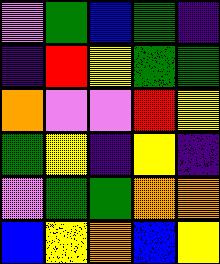[["violet", "green", "blue", "green", "indigo"], ["indigo", "red", "yellow", "green", "green"], ["orange", "violet", "violet", "red", "yellow"], ["green", "yellow", "indigo", "yellow", "indigo"], ["violet", "green", "green", "orange", "orange"], ["blue", "yellow", "orange", "blue", "yellow"]]